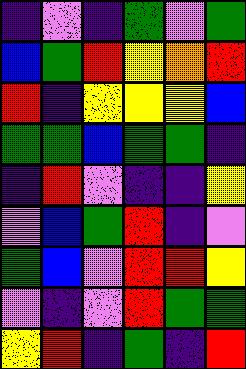[["indigo", "violet", "indigo", "green", "violet", "green"], ["blue", "green", "red", "yellow", "orange", "red"], ["red", "indigo", "yellow", "yellow", "yellow", "blue"], ["green", "green", "blue", "green", "green", "indigo"], ["indigo", "red", "violet", "indigo", "indigo", "yellow"], ["violet", "blue", "green", "red", "indigo", "violet"], ["green", "blue", "violet", "red", "red", "yellow"], ["violet", "indigo", "violet", "red", "green", "green"], ["yellow", "red", "indigo", "green", "indigo", "red"]]